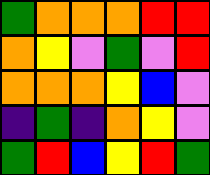[["green", "orange", "orange", "orange", "red", "red"], ["orange", "yellow", "violet", "green", "violet", "red"], ["orange", "orange", "orange", "yellow", "blue", "violet"], ["indigo", "green", "indigo", "orange", "yellow", "violet"], ["green", "red", "blue", "yellow", "red", "green"]]